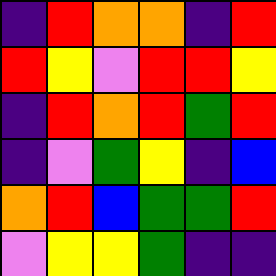[["indigo", "red", "orange", "orange", "indigo", "red"], ["red", "yellow", "violet", "red", "red", "yellow"], ["indigo", "red", "orange", "red", "green", "red"], ["indigo", "violet", "green", "yellow", "indigo", "blue"], ["orange", "red", "blue", "green", "green", "red"], ["violet", "yellow", "yellow", "green", "indigo", "indigo"]]